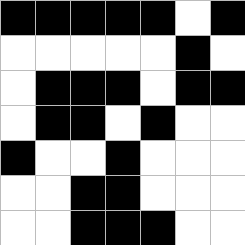[["black", "black", "black", "black", "black", "white", "black"], ["white", "white", "white", "white", "white", "black", "white"], ["white", "black", "black", "black", "white", "black", "black"], ["white", "black", "black", "white", "black", "white", "white"], ["black", "white", "white", "black", "white", "white", "white"], ["white", "white", "black", "black", "white", "white", "white"], ["white", "white", "black", "black", "black", "white", "white"]]